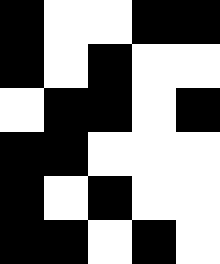[["black", "white", "white", "black", "black"], ["black", "white", "black", "white", "white"], ["white", "black", "black", "white", "black"], ["black", "black", "white", "white", "white"], ["black", "white", "black", "white", "white"], ["black", "black", "white", "black", "white"]]